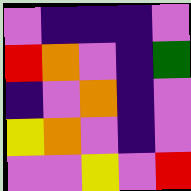[["violet", "indigo", "indigo", "indigo", "violet"], ["red", "orange", "violet", "indigo", "green"], ["indigo", "violet", "orange", "indigo", "violet"], ["yellow", "orange", "violet", "indigo", "violet"], ["violet", "violet", "yellow", "violet", "red"]]